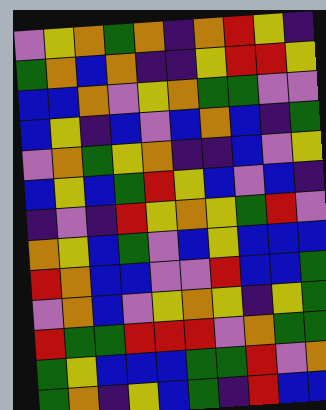[["violet", "yellow", "orange", "green", "orange", "indigo", "orange", "red", "yellow", "indigo"], ["green", "orange", "blue", "orange", "indigo", "indigo", "yellow", "red", "red", "yellow"], ["blue", "blue", "orange", "violet", "yellow", "orange", "green", "green", "violet", "violet"], ["blue", "yellow", "indigo", "blue", "violet", "blue", "orange", "blue", "indigo", "green"], ["violet", "orange", "green", "yellow", "orange", "indigo", "indigo", "blue", "violet", "yellow"], ["blue", "yellow", "blue", "green", "red", "yellow", "blue", "violet", "blue", "indigo"], ["indigo", "violet", "indigo", "red", "yellow", "orange", "yellow", "green", "red", "violet"], ["orange", "yellow", "blue", "green", "violet", "blue", "yellow", "blue", "blue", "blue"], ["red", "orange", "blue", "blue", "violet", "violet", "red", "blue", "blue", "green"], ["violet", "orange", "blue", "violet", "yellow", "orange", "yellow", "indigo", "yellow", "green"], ["red", "green", "green", "red", "red", "red", "violet", "orange", "green", "green"], ["green", "yellow", "blue", "blue", "blue", "green", "green", "red", "violet", "orange"], ["green", "orange", "indigo", "yellow", "blue", "green", "indigo", "red", "blue", "blue"]]